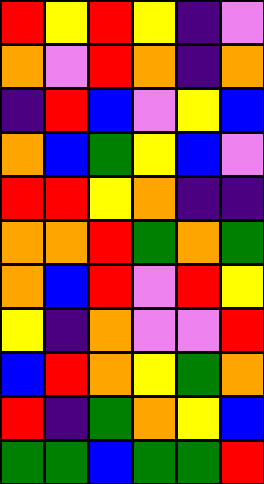[["red", "yellow", "red", "yellow", "indigo", "violet"], ["orange", "violet", "red", "orange", "indigo", "orange"], ["indigo", "red", "blue", "violet", "yellow", "blue"], ["orange", "blue", "green", "yellow", "blue", "violet"], ["red", "red", "yellow", "orange", "indigo", "indigo"], ["orange", "orange", "red", "green", "orange", "green"], ["orange", "blue", "red", "violet", "red", "yellow"], ["yellow", "indigo", "orange", "violet", "violet", "red"], ["blue", "red", "orange", "yellow", "green", "orange"], ["red", "indigo", "green", "orange", "yellow", "blue"], ["green", "green", "blue", "green", "green", "red"]]